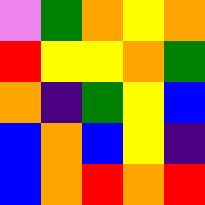[["violet", "green", "orange", "yellow", "orange"], ["red", "yellow", "yellow", "orange", "green"], ["orange", "indigo", "green", "yellow", "blue"], ["blue", "orange", "blue", "yellow", "indigo"], ["blue", "orange", "red", "orange", "red"]]